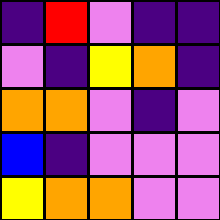[["indigo", "red", "violet", "indigo", "indigo"], ["violet", "indigo", "yellow", "orange", "indigo"], ["orange", "orange", "violet", "indigo", "violet"], ["blue", "indigo", "violet", "violet", "violet"], ["yellow", "orange", "orange", "violet", "violet"]]